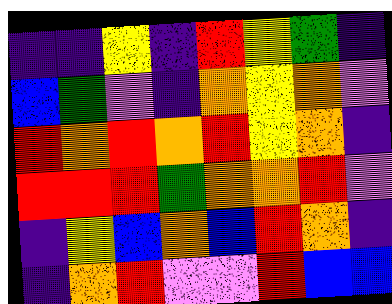[["indigo", "indigo", "yellow", "indigo", "red", "yellow", "green", "indigo"], ["blue", "green", "violet", "indigo", "orange", "yellow", "orange", "violet"], ["red", "orange", "red", "orange", "red", "yellow", "orange", "indigo"], ["red", "red", "red", "green", "orange", "orange", "red", "violet"], ["indigo", "yellow", "blue", "orange", "blue", "red", "orange", "indigo"], ["indigo", "orange", "red", "violet", "violet", "red", "blue", "blue"]]